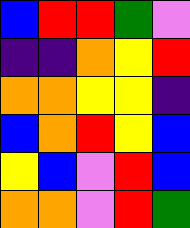[["blue", "red", "red", "green", "violet"], ["indigo", "indigo", "orange", "yellow", "red"], ["orange", "orange", "yellow", "yellow", "indigo"], ["blue", "orange", "red", "yellow", "blue"], ["yellow", "blue", "violet", "red", "blue"], ["orange", "orange", "violet", "red", "green"]]